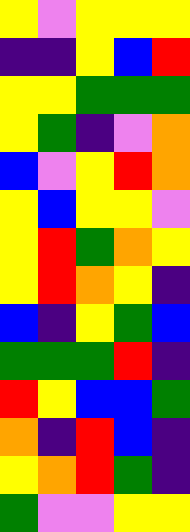[["yellow", "violet", "yellow", "yellow", "yellow"], ["indigo", "indigo", "yellow", "blue", "red"], ["yellow", "yellow", "green", "green", "green"], ["yellow", "green", "indigo", "violet", "orange"], ["blue", "violet", "yellow", "red", "orange"], ["yellow", "blue", "yellow", "yellow", "violet"], ["yellow", "red", "green", "orange", "yellow"], ["yellow", "red", "orange", "yellow", "indigo"], ["blue", "indigo", "yellow", "green", "blue"], ["green", "green", "green", "red", "indigo"], ["red", "yellow", "blue", "blue", "green"], ["orange", "indigo", "red", "blue", "indigo"], ["yellow", "orange", "red", "green", "indigo"], ["green", "violet", "violet", "yellow", "yellow"]]